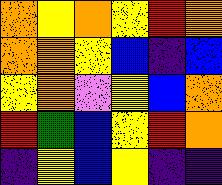[["orange", "yellow", "orange", "yellow", "red", "orange"], ["orange", "orange", "yellow", "blue", "indigo", "blue"], ["yellow", "orange", "violet", "yellow", "blue", "orange"], ["red", "green", "blue", "yellow", "red", "orange"], ["indigo", "yellow", "blue", "yellow", "indigo", "indigo"]]